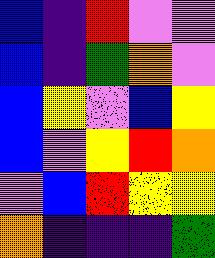[["blue", "indigo", "red", "violet", "violet"], ["blue", "indigo", "green", "orange", "violet"], ["blue", "yellow", "violet", "blue", "yellow"], ["blue", "violet", "yellow", "red", "orange"], ["violet", "blue", "red", "yellow", "yellow"], ["orange", "indigo", "indigo", "indigo", "green"]]